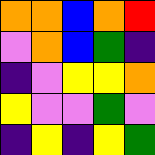[["orange", "orange", "blue", "orange", "red"], ["violet", "orange", "blue", "green", "indigo"], ["indigo", "violet", "yellow", "yellow", "orange"], ["yellow", "violet", "violet", "green", "violet"], ["indigo", "yellow", "indigo", "yellow", "green"]]